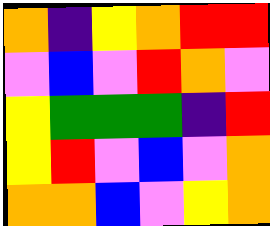[["orange", "indigo", "yellow", "orange", "red", "red"], ["violet", "blue", "violet", "red", "orange", "violet"], ["yellow", "green", "green", "green", "indigo", "red"], ["yellow", "red", "violet", "blue", "violet", "orange"], ["orange", "orange", "blue", "violet", "yellow", "orange"]]